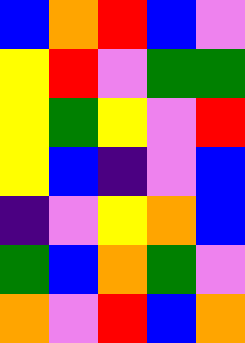[["blue", "orange", "red", "blue", "violet"], ["yellow", "red", "violet", "green", "green"], ["yellow", "green", "yellow", "violet", "red"], ["yellow", "blue", "indigo", "violet", "blue"], ["indigo", "violet", "yellow", "orange", "blue"], ["green", "blue", "orange", "green", "violet"], ["orange", "violet", "red", "blue", "orange"]]